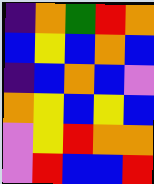[["indigo", "orange", "green", "red", "orange"], ["blue", "yellow", "blue", "orange", "blue"], ["indigo", "blue", "orange", "blue", "violet"], ["orange", "yellow", "blue", "yellow", "blue"], ["violet", "yellow", "red", "orange", "orange"], ["violet", "red", "blue", "blue", "red"]]